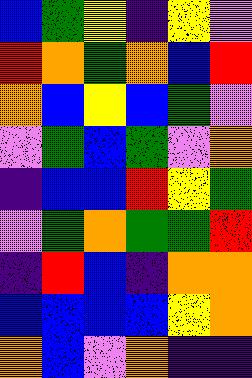[["blue", "green", "yellow", "indigo", "yellow", "violet"], ["red", "orange", "green", "orange", "blue", "red"], ["orange", "blue", "yellow", "blue", "green", "violet"], ["violet", "green", "blue", "green", "violet", "orange"], ["indigo", "blue", "blue", "red", "yellow", "green"], ["violet", "green", "orange", "green", "green", "red"], ["indigo", "red", "blue", "indigo", "orange", "orange"], ["blue", "blue", "blue", "blue", "yellow", "orange"], ["orange", "blue", "violet", "orange", "indigo", "indigo"]]